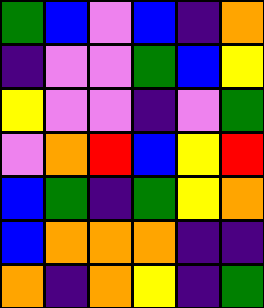[["green", "blue", "violet", "blue", "indigo", "orange"], ["indigo", "violet", "violet", "green", "blue", "yellow"], ["yellow", "violet", "violet", "indigo", "violet", "green"], ["violet", "orange", "red", "blue", "yellow", "red"], ["blue", "green", "indigo", "green", "yellow", "orange"], ["blue", "orange", "orange", "orange", "indigo", "indigo"], ["orange", "indigo", "orange", "yellow", "indigo", "green"]]